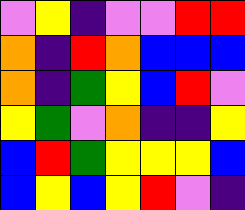[["violet", "yellow", "indigo", "violet", "violet", "red", "red"], ["orange", "indigo", "red", "orange", "blue", "blue", "blue"], ["orange", "indigo", "green", "yellow", "blue", "red", "violet"], ["yellow", "green", "violet", "orange", "indigo", "indigo", "yellow"], ["blue", "red", "green", "yellow", "yellow", "yellow", "blue"], ["blue", "yellow", "blue", "yellow", "red", "violet", "indigo"]]